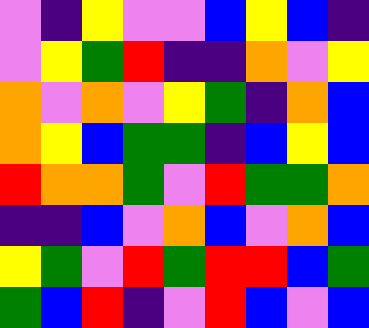[["violet", "indigo", "yellow", "violet", "violet", "blue", "yellow", "blue", "indigo"], ["violet", "yellow", "green", "red", "indigo", "indigo", "orange", "violet", "yellow"], ["orange", "violet", "orange", "violet", "yellow", "green", "indigo", "orange", "blue"], ["orange", "yellow", "blue", "green", "green", "indigo", "blue", "yellow", "blue"], ["red", "orange", "orange", "green", "violet", "red", "green", "green", "orange"], ["indigo", "indigo", "blue", "violet", "orange", "blue", "violet", "orange", "blue"], ["yellow", "green", "violet", "red", "green", "red", "red", "blue", "green"], ["green", "blue", "red", "indigo", "violet", "red", "blue", "violet", "blue"]]